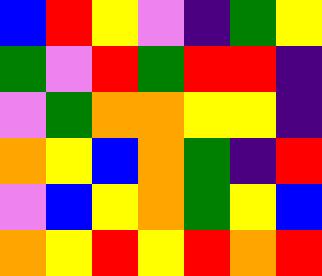[["blue", "red", "yellow", "violet", "indigo", "green", "yellow"], ["green", "violet", "red", "green", "red", "red", "indigo"], ["violet", "green", "orange", "orange", "yellow", "yellow", "indigo"], ["orange", "yellow", "blue", "orange", "green", "indigo", "red"], ["violet", "blue", "yellow", "orange", "green", "yellow", "blue"], ["orange", "yellow", "red", "yellow", "red", "orange", "red"]]